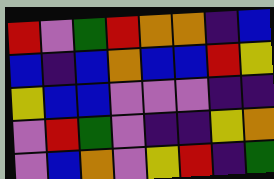[["red", "violet", "green", "red", "orange", "orange", "indigo", "blue"], ["blue", "indigo", "blue", "orange", "blue", "blue", "red", "yellow"], ["yellow", "blue", "blue", "violet", "violet", "violet", "indigo", "indigo"], ["violet", "red", "green", "violet", "indigo", "indigo", "yellow", "orange"], ["violet", "blue", "orange", "violet", "yellow", "red", "indigo", "green"]]